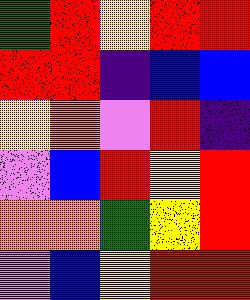[["green", "red", "yellow", "red", "red"], ["red", "red", "indigo", "blue", "blue"], ["yellow", "orange", "violet", "red", "indigo"], ["violet", "blue", "red", "yellow", "red"], ["orange", "orange", "green", "yellow", "red"], ["violet", "blue", "yellow", "red", "red"]]